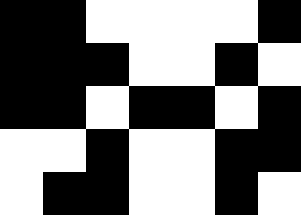[["black", "black", "white", "white", "white", "white", "black"], ["black", "black", "black", "white", "white", "black", "white"], ["black", "black", "white", "black", "black", "white", "black"], ["white", "white", "black", "white", "white", "black", "black"], ["white", "black", "black", "white", "white", "black", "white"]]